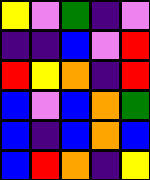[["yellow", "violet", "green", "indigo", "violet"], ["indigo", "indigo", "blue", "violet", "red"], ["red", "yellow", "orange", "indigo", "red"], ["blue", "violet", "blue", "orange", "green"], ["blue", "indigo", "blue", "orange", "blue"], ["blue", "red", "orange", "indigo", "yellow"]]